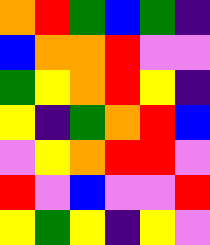[["orange", "red", "green", "blue", "green", "indigo"], ["blue", "orange", "orange", "red", "violet", "violet"], ["green", "yellow", "orange", "red", "yellow", "indigo"], ["yellow", "indigo", "green", "orange", "red", "blue"], ["violet", "yellow", "orange", "red", "red", "violet"], ["red", "violet", "blue", "violet", "violet", "red"], ["yellow", "green", "yellow", "indigo", "yellow", "violet"]]